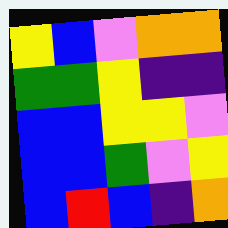[["yellow", "blue", "violet", "orange", "orange"], ["green", "green", "yellow", "indigo", "indigo"], ["blue", "blue", "yellow", "yellow", "violet"], ["blue", "blue", "green", "violet", "yellow"], ["blue", "red", "blue", "indigo", "orange"]]